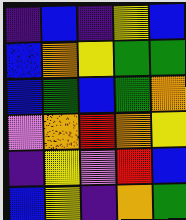[["indigo", "blue", "indigo", "yellow", "blue"], ["blue", "orange", "yellow", "green", "green"], ["blue", "green", "blue", "green", "orange"], ["violet", "orange", "red", "orange", "yellow"], ["indigo", "yellow", "violet", "red", "blue"], ["blue", "yellow", "indigo", "orange", "green"]]